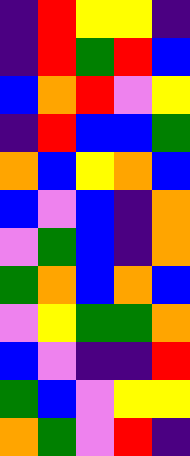[["indigo", "red", "yellow", "yellow", "indigo"], ["indigo", "red", "green", "red", "blue"], ["blue", "orange", "red", "violet", "yellow"], ["indigo", "red", "blue", "blue", "green"], ["orange", "blue", "yellow", "orange", "blue"], ["blue", "violet", "blue", "indigo", "orange"], ["violet", "green", "blue", "indigo", "orange"], ["green", "orange", "blue", "orange", "blue"], ["violet", "yellow", "green", "green", "orange"], ["blue", "violet", "indigo", "indigo", "red"], ["green", "blue", "violet", "yellow", "yellow"], ["orange", "green", "violet", "red", "indigo"]]